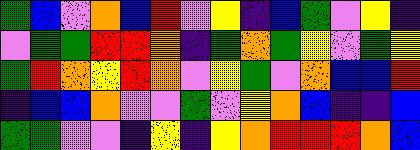[["green", "blue", "violet", "orange", "blue", "red", "violet", "yellow", "indigo", "blue", "green", "violet", "yellow", "indigo"], ["violet", "green", "green", "red", "red", "orange", "indigo", "green", "orange", "green", "yellow", "violet", "green", "yellow"], ["green", "red", "orange", "yellow", "red", "orange", "violet", "yellow", "green", "violet", "orange", "blue", "blue", "red"], ["indigo", "blue", "blue", "orange", "violet", "violet", "green", "violet", "yellow", "orange", "blue", "indigo", "indigo", "blue"], ["green", "green", "violet", "violet", "indigo", "yellow", "indigo", "yellow", "orange", "red", "red", "red", "orange", "blue"]]